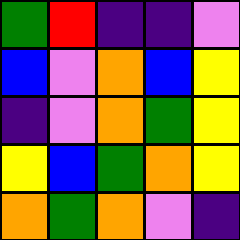[["green", "red", "indigo", "indigo", "violet"], ["blue", "violet", "orange", "blue", "yellow"], ["indigo", "violet", "orange", "green", "yellow"], ["yellow", "blue", "green", "orange", "yellow"], ["orange", "green", "orange", "violet", "indigo"]]